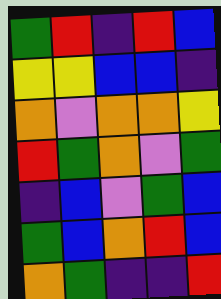[["green", "red", "indigo", "red", "blue"], ["yellow", "yellow", "blue", "blue", "indigo"], ["orange", "violet", "orange", "orange", "yellow"], ["red", "green", "orange", "violet", "green"], ["indigo", "blue", "violet", "green", "blue"], ["green", "blue", "orange", "red", "blue"], ["orange", "green", "indigo", "indigo", "red"]]